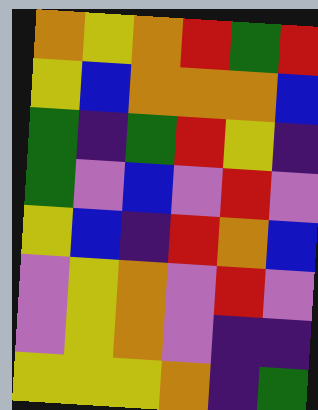[["orange", "yellow", "orange", "red", "green", "red"], ["yellow", "blue", "orange", "orange", "orange", "blue"], ["green", "indigo", "green", "red", "yellow", "indigo"], ["green", "violet", "blue", "violet", "red", "violet"], ["yellow", "blue", "indigo", "red", "orange", "blue"], ["violet", "yellow", "orange", "violet", "red", "violet"], ["violet", "yellow", "orange", "violet", "indigo", "indigo"], ["yellow", "yellow", "yellow", "orange", "indigo", "green"]]